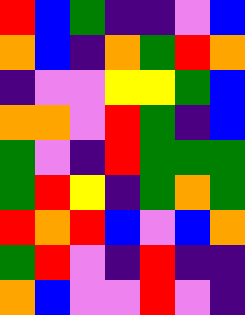[["red", "blue", "green", "indigo", "indigo", "violet", "blue"], ["orange", "blue", "indigo", "orange", "green", "red", "orange"], ["indigo", "violet", "violet", "yellow", "yellow", "green", "blue"], ["orange", "orange", "violet", "red", "green", "indigo", "blue"], ["green", "violet", "indigo", "red", "green", "green", "green"], ["green", "red", "yellow", "indigo", "green", "orange", "green"], ["red", "orange", "red", "blue", "violet", "blue", "orange"], ["green", "red", "violet", "indigo", "red", "indigo", "indigo"], ["orange", "blue", "violet", "violet", "red", "violet", "indigo"]]